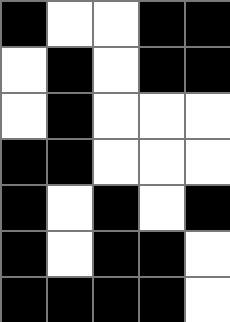[["black", "white", "white", "black", "black"], ["white", "black", "white", "black", "black"], ["white", "black", "white", "white", "white"], ["black", "black", "white", "white", "white"], ["black", "white", "black", "white", "black"], ["black", "white", "black", "black", "white"], ["black", "black", "black", "black", "white"]]